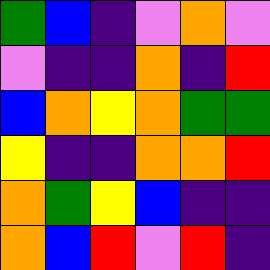[["green", "blue", "indigo", "violet", "orange", "violet"], ["violet", "indigo", "indigo", "orange", "indigo", "red"], ["blue", "orange", "yellow", "orange", "green", "green"], ["yellow", "indigo", "indigo", "orange", "orange", "red"], ["orange", "green", "yellow", "blue", "indigo", "indigo"], ["orange", "blue", "red", "violet", "red", "indigo"]]